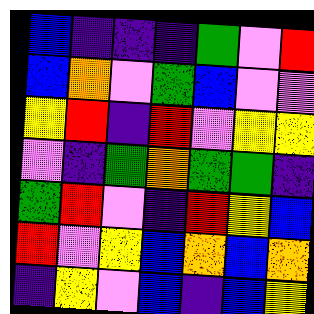[["blue", "indigo", "indigo", "indigo", "green", "violet", "red"], ["blue", "orange", "violet", "green", "blue", "violet", "violet"], ["yellow", "red", "indigo", "red", "violet", "yellow", "yellow"], ["violet", "indigo", "green", "orange", "green", "green", "indigo"], ["green", "red", "violet", "indigo", "red", "yellow", "blue"], ["red", "violet", "yellow", "blue", "orange", "blue", "orange"], ["indigo", "yellow", "violet", "blue", "indigo", "blue", "yellow"]]